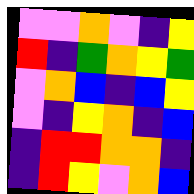[["violet", "violet", "orange", "violet", "indigo", "yellow"], ["red", "indigo", "green", "orange", "yellow", "green"], ["violet", "orange", "blue", "indigo", "blue", "yellow"], ["violet", "indigo", "yellow", "orange", "indigo", "blue"], ["indigo", "red", "red", "orange", "orange", "indigo"], ["indigo", "red", "yellow", "violet", "orange", "blue"]]